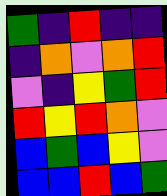[["green", "indigo", "red", "indigo", "indigo"], ["indigo", "orange", "violet", "orange", "red"], ["violet", "indigo", "yellow", "green", "red"], ["red", "yellow", "red", "orange", "violet"], ["blue", "green", "blue", "yellow", "violet"], ["blue", "blue", "red", "blue", "green"]]